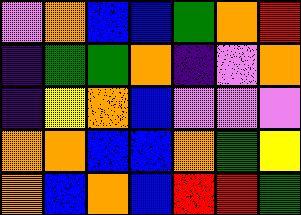[["violet", "orange", "blue", "blue", "green", "orange", "red"], ["indigo", "green", "green", "orange", "indigo", "violet", "orange"], ["indigo", "yellow", "orange", "blue", "violet", "violet", "violet"], ["orange", "orange", "blue", "blue", "orange", "green", "yellow"], ["orange", "blue", "orange", "blue", "red", "red", "green"]]